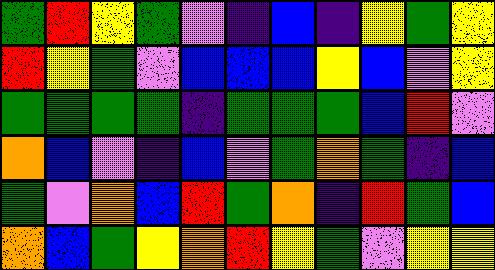[["green", "red", "yellow", "green", "violet", "indigo", "blue", "indigo", "yellow", "green", "yellow"], ["red", "yellow", "green", "violet", "blue", "blue", "blue", "yellow", "blue", "violet", "yellow"], ["green", "green", "green", "green", "indigo", "green", "green", "green", "blue", "red", "violet"], ["orange", "blue", "violet", "indigo", "blue", "violet", "green", "orange", "green", "indigo", "blue"], ["green", "violet", "orange", "blue", "red", "green", "orange", "indigo", "red", "green", "blue"], ["orange", "blue", "green", "yellow", "orange", "red", "yellow", "green", "violet", "yellow", "yellow"]]